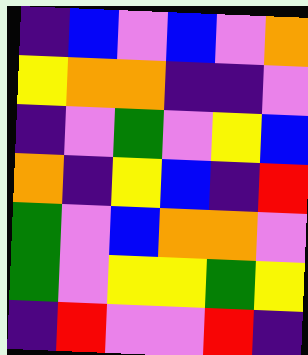[["indigo", "blue", "violet", "blue", "violet", "orange"], ["yellow", "orange", "orange", "indigo", "indigo", "violet"], ["indigo", "violet", "green", "violet", "yellow", "blue"], ["orange", "indigo", "yellow", "blue", "indigo", "red"], ["green", "violet", "blue", "orange", "orange", "violet"], ["green", "violet", "yellow", "yellow", "green", "yellow"], ["indigo", "red", "violet", "violet", "red", "indigo"]]